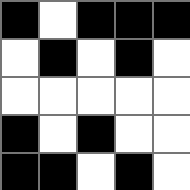[["black", "white", "black", "black", "black"], ["white", "black", "white", "black", "white"], ["white", "white", "white", "white", "white"], ["black", "white", "black", "white", "white"], ["black", "black", "white", "black", "white"]]